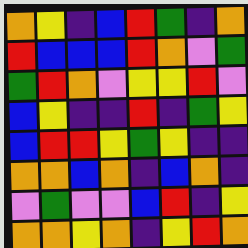[["orange", "yellow", "indigo", "blue", "red", "green", "indigo", "orange"], ["red", "blue", "blue", "blue", "red", "orange", "violet", "green"], ["green", "red", "orange", "violet", "yellow", "yellow", "red", "violet"], ["blue", "yellow", "indigo", "indigo", "red", "indigo", "green", "yellow"], ["blue", "red", "red", "yellow", "green", "yellow", "indigo", "indigo"], ["orange", "orange", "blue", "orange", "indigo", "blue", "orange", "indigo"], ["violet", "green", "violet", "violet", "blue", "red", "indigo", "yellow"], ["orange", "orange", "yellow", "orange", "indigo", "yellow", "red", "orange"]]